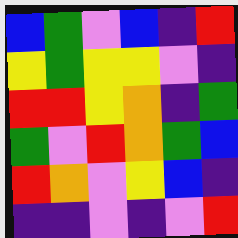[["blue", "green", "violet", "blue", "indigo", "red"], ["yellow", "green", "yellow", "yellow", "violet", "indigo"], ["red", "red", "yellow", "orange", "indigo", "green"], ["green", "violet", "red", "orange", "green", "blue"], ["red", "orange", "violet", "yellow", "blue", "indigo"], ["indigo", "indigo", "violet", "indigo", "violet", "red"]]